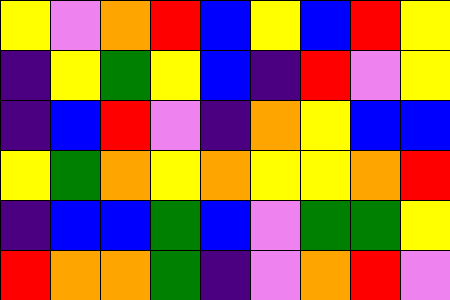[["yellow", "violet", "orange", "red", "blue", "yellow", "blue", "red", "yellow"], ["indigo", "yellow", "green", "yellow", "blue", "indigo", "red", "violet", "yellow"], ["indigo", "blue", "red", "violet", "indigo", "orange", "yellow", "blue", "blue"], ["yellow", "green", "orange", "yellow", "orange", "yellow", "yellow", "orange", "red"], ["indigo", "blue", "blue", "green", "blue", "violet", "green", "green", "yellow"], ["red", "orange", "orange", "green", "indigo", "violet", "orange", "red", "violet"]]